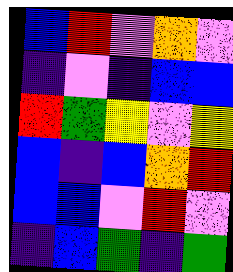[["blue", "red", "violet", "orange", "violet"], ["indigo", "violet", "indigo", "blue", "blue"], ["red", "green", "yellow", "violet", "yellow"], ["blue", "indigo", "blue", "orange", "red"], ["blue", "blue", "violet", "red", "violet"], ["indigo", "blue", "green", "indigo", "green"]]